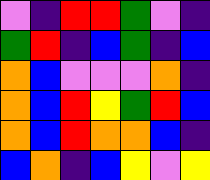[["violet", "indigo", "red", "red", "green", "violet", "indigo"], ["green", "red", "indigo", "blue", "green", "indigo", "blue"], ["orange", "blue", "violet", "violet", "violet", "orange", "indigo"], ["orange", "blue", "red", "yellow", "green", "red", "blue"], ["orange", "blue", "red", "orange", "orange", "blue", "indigo"], ["blue", "orange", "indigo", "blue", "yellow", "violet", "yellow"]]